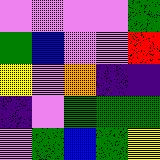[["violet", "violet", "violet", "violet", "green"], ["green", "blue", "violet", "violet", "red"], ["yellow", "violet", "orange", "indigo", "indigo"], ["indigo", "violet", "green", "green", "green"], ["violet", "green", "blue", "green", "yellow"]]